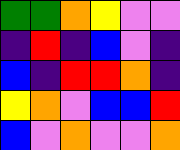[["green", "green", "orange", "yellow", "violet", "violet"], ["indigo", "red", "indigo", "blue", "violet", "indigo"], ["blue", "indigo", "red", "red", "orange", "indigo"], ["yellow", "orange", "violet", "blue", "blue", "red"], ["blue", "violet", "orange", "violet", "violet", "orange"]]